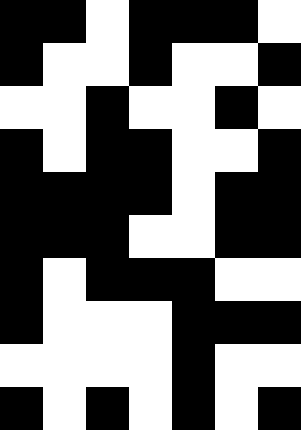[["black", "black", "white", "black", "black", "black", "white"], ["black", "white", "white", "black", "white", "white", "black"], ["white", "white", "black", "white", "white", "black", "white"], ["black", "white", "black", "black", "white", "white", "black"], ["black", "black", "black", "black", "white", "black", "black"], ["black", "black", "black", "white", "white", "black", "black"], ["black", "white", "black", "black", "black", "white", "white"], ["black", "white", "white", "white", "black", "black", "black"], ["white", "white", "white", "white", "black", "white", "white"], ["black", "white", "black", "white", "black", "white", "black"]]